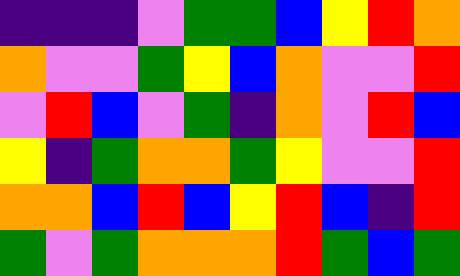[["indigo", "indigo", "indigo", "violet", "green", "green", "blue", "yellow", "red", "orange"], ["orange", "violet", "violet", "green", "yellow", "blue", "orange", "violet", "violet", "red"], ["violet", "red", "blue", "violet", "green", "indigo", "orange", "violet", "red", "blue"], ["yellow", "indigo", "green", "orange", "orange", "green", "yellow", "violet", "violet", "red"], ["orange", "orange", "blue", "red", "blue", "yellow", "red", "blue", "indigo", "red"], ["green", "violet", "green", "orange", "orange", "orange", "red", "green", "blue", "green"]]